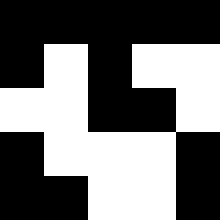[["black", "black", "black", "black", "black"], ["black", "white", "black", "white", "white"], ["white", "white", "black", "black", "white"], ["black", "white", "white", "white", "black"], ["black", "black", "white", "white", "black"]]